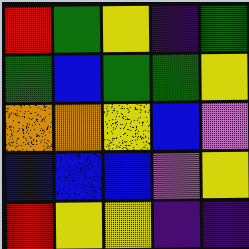[["red", "green", "yellow", "indigo", "green"], ["green", "blue", "green", "green", "yellow"], ["orange", "orange", "yellow", "blue", "violet"], ["blue", "blue", "blue", "violet", "yellow"], ["red", "yellow", "yellow", "indigo", "indigo"]]